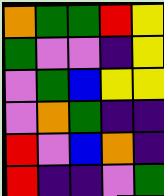[["orange", "green", "green", "red", "yellow"], ["green", "violet", "violet", "indigo", "yellow"], ["violet", "green", "blue", "yellow", "yellow"], ["violet", "orange", "green", "indigo", "indigo"], ["red", "violet", "blue", "orange", "indigo"], ["red", "indigo", "indigo", "violet", "green"]]